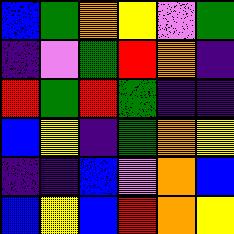[["blue", "green", "orange", "yellow", "violet", "green"], ["indigo", "violet", "green", "red", "orange", "indigo"], ["red", "green", "red", "green", "indigo", "indigo"], ["blue", "yellow", "indigo", "green", "orange", "yellow"], ["indigo", "indigo", "blue", "violet", "orange", "blue"], ["blue", "yellow", "blue", "red", "orange", "yellow"]]